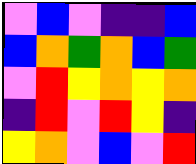[["violet", "blue", "violet", "indigo", "indigo", "blue"], ["blue", "orange", "green", "orange", "blue", "green"], ["violet", "red", "yellow", "orange", "yellow", "orange"], ["indigo", "red", "violet", "red", "yellow", "indigo"], ["yellow", "orange", "violet", "blue", "violet", "red"]]